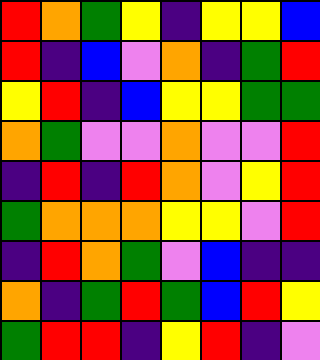[["red", "orange", "green", "yellow", "indigo", "yellow", "yellow", "blue"], ["red", "indigo", "blue", "violet", "orange", "indigo", "green", "red"], ["yellow", "red", "indigo", "blue", "yellow", "yellow", "green", "green"], ["orange", "green", "violet", "violet", "orange", "violet", "violet", "red"], ["indigo", "red", "indigo", "red", "orange", "violet", "yellow", "red"], ["green", "orange", "orange", "orange", "yellow", "yellow", "violet", "red"], ["indigo", "red", "orange", "green", "violet", "blue", "indigo", "indigo"], ["orange", "indigo", "green", "red", "green", "blue", "red", "yellow"], ["green", "red", "red", "indigo", "yellow", "red", "indigo", "violet"]]